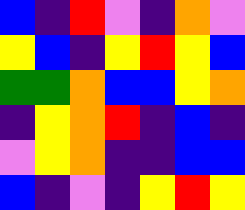[["blue", "indigo", "red", "violet", "indigo", "orange", "violet"], ["yellow", "blue", "indigo", "yellow", "red", "yellow", "blue"], ["green", "green", "orange", "blue", "blue", "yellow", "orange"], ["indigo", "yellow", "orange", "red", "indigo", "blue", "indigo"], ["violet", "yellow", "orange", "indigo", "indigo", "blue", "blue"], ["blue", "indigo", "violet", "indigo", "yellow", "red", "yellow"]]